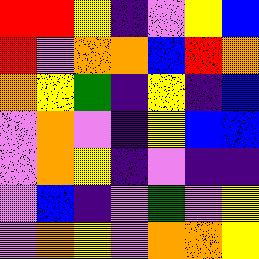[["red", "red", "yellow", "indigo", "violet", "yellow", "blue"], ["red", "violet", "orange", "orange", "blue", "red", "orange"], ["orange", "yellow", "green", "indigo", "yellow", "indigo", "blue"], ["violet", "orange", "violet", "indigo", "yellow", "blue", "blue"], ["violet", "orange", "yellow", "indigo", "violet", "indigo", "indigo"], ["violet", "blue", "indigo", "violet", "green", "violet", "yellow"], ["violet", "orange", "yellow", "violet", "orange", "orange", "yellow"]]